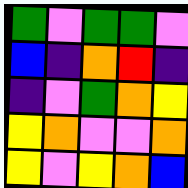[["green", "violet", "green", "green", "violet"], ["blue", "indigo", "orange", "red", "indigo"], ["indigo", "violet", "green", "orange", "yellow"], ["yellow", "orange", "violet", "violet", "orange"], ["yellow", "violet", "yellow", "orange", "blue"]]